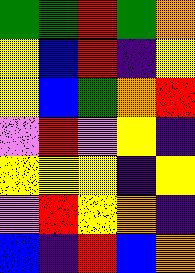[["green", "green", "red", "green", "orange"], ["yellow", "blue", "red", "indigo", "yellow"], ["yellow", "blue", "green", "orange", "red"], ["violet", "red", "violet", "yellow", "indigo"], ["yellow", "yellow", "yellow", "indigo", "yellow"], ["violet", "red", "yellow", "orange", "indigo"], ["blue", "indigo", "red", "blue", "orange"]]